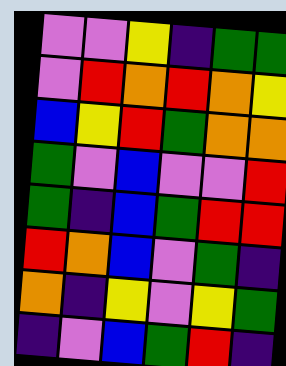[["violet", "violet", "yellow", "indigo", "green", "green"], ["violet", "red", "orange", "red", "orange", "yellow"], ["blue", "yellow", "red", "green", "orange", "orange"], ["green", "violet", "blue", "violet", "violet", "red"], ["green", "indigo", "blue", "green", "red", "red"], ["red", "orange", "blue", "violet", "green", "indigo"], ["orange", "indigo", "yellow", "violet", "yellow", "green"], ["indigo", "violet", "blue", "green", "red", "indigo"]]